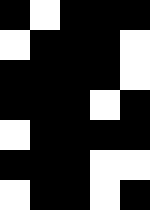[["black", "white", "black", "black", "black"], ["white", "black", "black", "black", "white"], ["black", "black", "black", "black", "white"], ["black", "black", "black", "white", "black"], ["white", "black", "black", "black", "black"], ["black", "black", "black", "white", "white"], ["white", "black", "black", "white", "black"]]